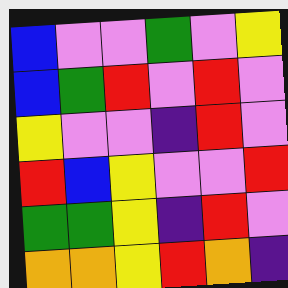[["blue", "violet", "violet", "green", "violet", "yellow"], ["blue", "green", "red", "violet", "red", "violet"], ["yellow", "violet", "violet", "indigo", "red", "violet"], ["red", "blue", "yellow", "violet", "violet", "red"], ["green", "green", "yellow", "indigo", "red", "violet"], ["orange", "orange", "yellow", "red", "orange", "indigo"]]